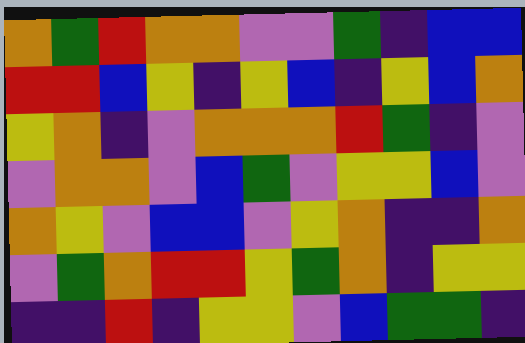[["orange", "green", "red", "orange", "orange", "violet", "violet", "green", "indigo", "blue", "blue"], ["red", "red", "blue", "yellow", "indigo", "yellow", "blue", "indigo", "yellow", "blue", "orange"], ["yellow", "orange", "indigo", "violet", "orange", "orange", "orange", "red", "green", "indigo", "violet"], ["violet", "orange", "orange", "violet", "blue", "green", "violet", "yellow", "yellow", "blue", "violet"], ["orange", "yellow", "violet", "blue", "blue", "violet", "yellow", "orange", "indigo", "indigo", "orange"], ["violet", "green", "orange", "red", "red", "yellow", "green", "orange", "indigo", "yellow", "yellow"], ["indigo", "indigo", "red", "indigo", "yellow", "yellow", "violet", "blue", "green", "green", "indigo"]]